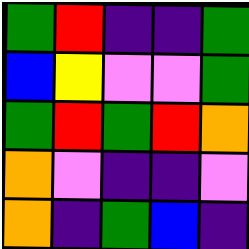[["green", "red", "indigo", "indigo", "green"], ["blue", "yellow", "violet", "violet", "green"], ["green", "red", "green", "red", "orange"], ["orange", "violet", "indigo", "indigo", "violet"], ["orange", "indigo", "green", "blue", "indigo"]]